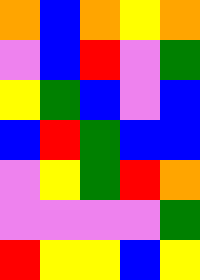[["orange", "blue", "orange", "yellow", "orange"], ["violet", "blue", "red", "violet", "green"], ["yellow", "green", "blue", "violet", "blue"], ["blue", "red", "green", "blue", "blue"], ["violet", "yellow", "green", "red", "orange"], ["violet", "violet", "violet", "violet", "green"], ["red", "yellow", "yellow", "blue", "yellow"]]